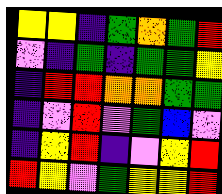[["yellow", "yellow", "indigo", "green", "orange", "green", "red"], ["violet", "indigo", "green", "indigo", "green", "green", "yellow"], ["indigo", "red", "red", "orange", "orange", "green", "green"], ["indigo", "violet", "red", "violet", "green", "blue", "violet"], ["indigo", "yellow", "red", "indigo", "violet", "yellow", "red"], ["red", "yellow", "violet", "green", "yellow", "yellow", "red"]]